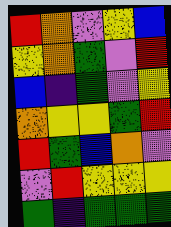[["red", "orange", "violet", "yellow", "blue"], ["yellow", "orange", "green", "violet", "red"], ["blue", "indigo", "green", "violet", "yellow"], ["orange", "yellow", "yellow", "green", "red"], ["red", "green", "blue", "orange", "violet"], ["violet", "red", "yellow", "yellow", "yellow"], ["green", "indigo", "green", "green", "green"]]